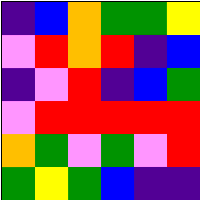[["indigo", "blue", "orange", "green", "green", "yellow"], ["violet", "red", "orange", "red", "indigo", "blue"], ["indigo", "violet", "red", "indigo", "blue", "green"], ["violet", "red", "red", "red", "red", "red"], ["orange", "green", "violet", "green", "violet", "red"], ["green", "yellow", "green", "blue", "indigo", "indigo"]]